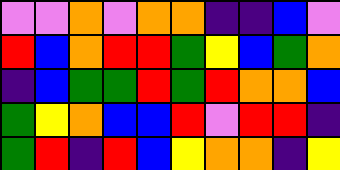[["violet", "violet", "orange", "violet", "orange", "orange", "indigo", "indigo", "blue", "violet"], ["red", "blue", "orange", "red", "red", "green", "yellow", "blue", "green", "orange"], ["indigo", "blue", "green", "green", "red", "green", "red", "orange", "orange", "blue"], ["green", "yellow", "orange", "blue", "blue", "red", "violet", "red", "red", "indigo"], ["green", "red", "indigo", "red", "blue", "yellow", "orange", "orange", "indigo", "yellow"]]